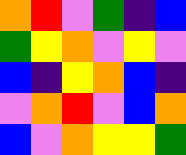[["orange", "red", "violet", "green", "indigo", "blue"], ["green", "yellow", "orange", "violet", "yellow", "violet"], ["blue", "indigo", "yellow", "orange", "blue", "indigo"], ["violet", "orange", "red", "violet", "blue", "orange"], ["blue", "violet", "orange", "yellow", "yellow", "green"]]